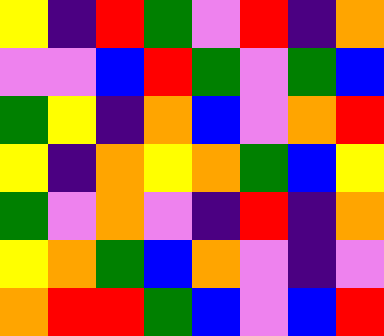[["yellow", "indigo", "red", "green", "violet", "red", "indigo", "orange"], ["violet", "violet", "blue", "red", "green", "violet", "green", "blue"], ["green", "yellow", "indigo", "orange", "blue", "violet", "orange", "red"], ["yellow", "indigo", "orange", "yellow", "orange", "green", "blue", "yellow"], ["green", "violet", "orange", "violet", "indigo", "red", "indigo", "orange"], ["yellow", "orange", "green", "blue", "orange", "violet", "indigo", "violet"], ["orange", "red", "red", "green", "blue", "violet", "blue", "red"]]